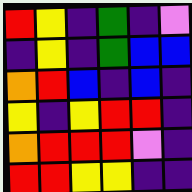[["red", "yellow", "indigo", "green", "indigo", "violet"], ["indigo", "yellow", "indigo", "green", "blue", "blue"], ["orange", "red", "blue", "indigo", "blue", "indigo"], ["yellow", "indigo", "yellow", "red", "red", "indigo"], ["orange", "red", "red", "red", "violet", "indigo"], ["red", "red", "yellow", "yellow", "indigo", "indigo"]]